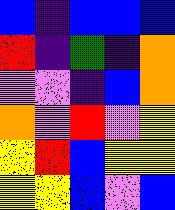[["blue", "indigo", "blue", "blue", "blue"], ["red", "indigo", "green", "indigo", "orange"], ["violet", "violet", "indigo", "blue", "orange"], ["orange", "violet", "red", "violet", "yellow"], ["yellow", "red", "blue", "yellow", "yellow"], ["yellow", "yellow", "blue", "violet", "blue"]]